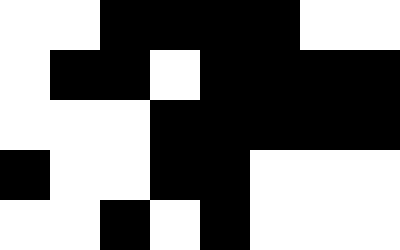[["white", "white", "black", "black", "black", "black", "white", "white"], ["white", "black", "black", "white", "black", "black", "black", "black"], ["white", "white", "white", "black", "black", "black", "black", "black"], ["black", "white", "white", "black", "black", "white", "white", "white"], ["white", "white", "black", "white", "black", "white", "white", "white"]]